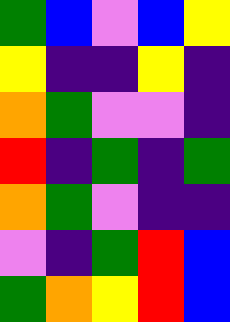[["green", "blue", "violet", "blue", "yellow"], ["yellow", "indigo", "indigo", "yellow", "indigo"], ["orange", "green", "violet", "violet", "indigo"], ["red", "indigo", "green", "indigo", "green"], ["orange", "green", "violet", "indigo", "indigo"], ["violet", "indigo", "green", "red", "blue"], ["green", "orange", "yellow", "red", "blue"]]